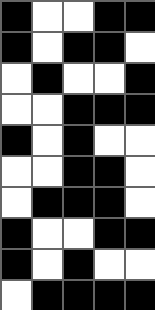[["black", "white", "white", "black", "black"], ["black", "white", "black", "black", "white"], ["white", "black", "white", "white", "black"], ["white", "white", "black", "black", "black"], ["black", "white", "black", "white", "white"], ["white", "white", "black", "black", "white"], ["white", "black", "black", "black", "white"], ["black", "white", "white", "black", "black"], ["black", "white", "black", "white", "white"], ["white", "black", "black", "black", "black"]]